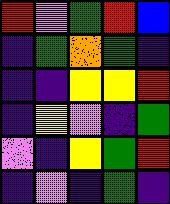[["red", "violet", "green", "red", "blue"], ["indigo", "green", "orange", "green", "indigo"], ["indigo", "indigo", "yellow", "yellow", "red"], ["indigo", "yellow", "violet", "indigo", "green"], ["violet", "indigo", "yellow", "green", "red"], ["indigo", "violet", "indigo", "green", "indigo"]]